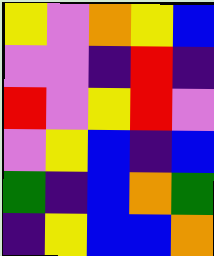[["yellow", "violet", "orange", "yellow", "blue"], ["violet", "violet", "indigo", "red", "indigo"], ["red", "violet", "yellow", "red", "violet"], ["violet", "yellow", "blue", "indigo", "blue"], ["green", "indigo", "blue", "orange", "green"], ["indigo", "yellow", "blue", "blue", "orange"]]